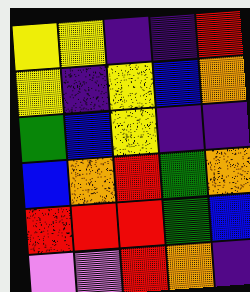[["yellow", "yellow", "indigo", "indigo", "red"], ["yellow", "indigo", "yellow", "blue", "orange"], ["green", "blue", "yellow", "indigo", "indigo"], ["blue", "orange", "red", "green", "orange"], ["red", "red", "red", "green", "blue"], ["violet", "violet", "red", "orange", "indigo"]]